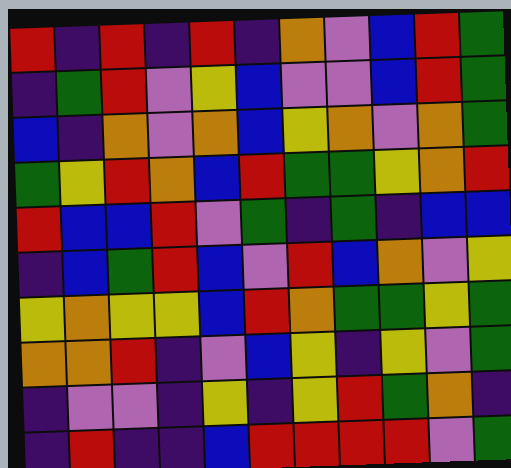[["red", "indigo", "red", "indigo", "red", "indigo", "orange", "violet", "blue", "red", "green"], ["indigo", "green", "red", "violet", "yellow", "blue", "violet", "violet", "blue", "red", "green"], ["blue", "indigo", "orange", "violet", "orange", "blue", "yellow", "orange", "violet", "orange", "green"], ["green", "yellow", "red", "orange", "blue", "red", "green", "green", "yellow", "orange", "red"], ["red", "blue", "blue", "red", "violet", "green", "indigo", "green", "indigo", "blue", "blue"], ["indigo", "blue", "green", "red", "blue", "violet", "red", "blue", "orange", "violet", "yellow"], ["yellow", "orange", "yellow", "yellow", "blue", "red", "orange", "green", "green", "yellow", "green"], ["orange", "orange", "red", "indigo", "violet", "blue", "yellow", "indigo", "yellow", "violet", "green"], ["indigo", "violet", "violet", "indigo", "yellow", "indigo", "yellow", "red", "green", "orange", "indigo"], ["indigo", "red", "indigo", "indigo", "blue", "red", "red", "red", "red", "violet", "green"]]